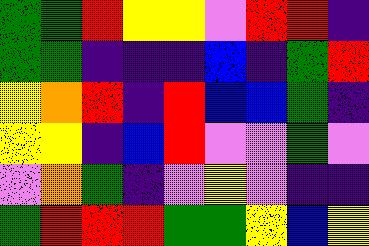[["green", "green", "red", "yellow", "yellow", "violet", "red", "red", "indigo"], ["green", "green", "indigo", "indigo", "indigo", "blue", "indigo", "green", "red"], ["yellow", "orange", "red", "indigo", "red", "blue", "blue", "green", "indigo"], ["yellow", "yellow", "indigo", "blue", "red", "violet", "violet", "green", "violet"], ["violet", "orange", "green", "indigo", "violet", "yellow", "violet", "indigo", "indigo"], ["green", "red", "red", "red", "green", "green", "yellow", "blue", "yellow"]]